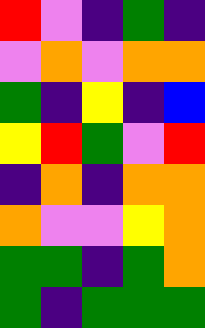[["red", "violet", "indigo", "green", "indigo"], ["violet", "orange", "violet", "orange", "orange"], ["green", "indigo", "yellow", "indigo", "blue"], ["yellow", "red", "green", "violet", "red"], ["indigo", "orange", "indigo", "orange", "orange"], ["orange", "violet", "violet", "yellow", "orange"], ["green", "green", "indigo", "green", "orange"], ["green", "indigo", "green", "green", "green"]]